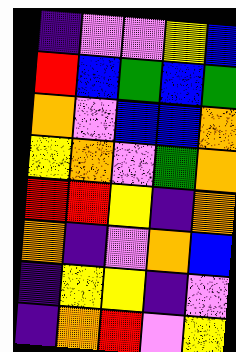[["indigo", "violet", "violet", "yellow", "blue"], ["red", "blue", "green", "blue", "green"], ["orange", "violet", "blue", "blue", "orange"], ["yellow", "orange", "violet", "green", "orange"], ["red", "red", "yellow", "indigo", "orange"], ["orange", "indigo", "violet", "orange", "blue"], ["indigo", "yellow", "yellow", "indigo", "violet"], ["indigo", "orange", "red", "violet", "yellow"]]